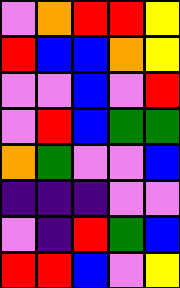[["violet", "orange", "red", "red", "yellow"], ["red", "blue", "blue", "orange", "yellow"], ["violet", "violet", "blue", "violet", "red"], ["violet", "red", "blue", "green", "green"], ["orange", "green", "violet", "violet", "blue"], ["indigo", "indigo", "indigo", "violet", "violet"], ["violet", "indigo", "red", "green", "blue"], ["red", "red", "blue", "violet", "yellow"]]